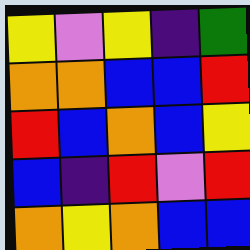[["yellow", "violet", "yellow", "indigo", "green"], ["orange", "orange", "blue", "blue", "red"], ["red", "blue", "orange", "blue", "yellow"], ["blue", "indigo", "red", "violet", "red"], ["orange", "yellow", "orange", "blue", "blue"]]